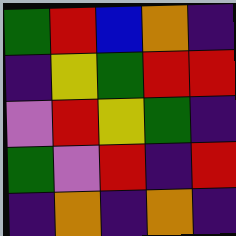[["green", "red", "blue", "orange", "indigo"], ["indigo", "yellow", "green", "red", "red"], ["violet", "red", "yellow", "green", "indigo"], ["green", "violet", "red", "indigo", "red"], ["indigo", "orange", "indigo", "orange", "indigo"]]